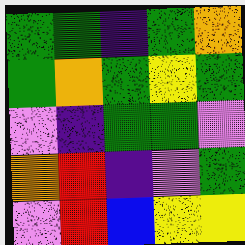[["green", "green", "indigo", "green", "orange"], ["green", "orange", "green", "yellow", "green"], ["violet", "indigo", "green", "green", "violet"], ["orange", "red", "indigo", "violet", "green"], ["violet", "red", "blue", "yellow", "yellow"]]